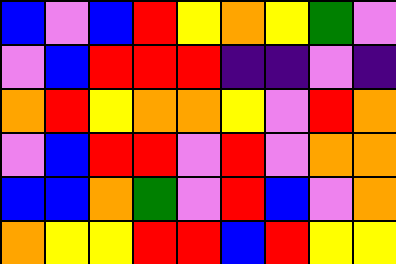[["blue", "violet", "blue", "red", "yellow", "orange", "yellow", "green", "violet"], ["violet", "blue", "red", "red", "red", "indigo", "indigo", "violet", "indigo"], ["orange", "red", "yellow", "orange", "orange", "yellow", "violet", "red", "orange"], ["violet", "blue", "red", "red", "violet", "red", "violet", "orange", "orange"], ["blue", "blue", "orange", "green", "violet", "red", "blue", "violet", "orange"], ["orange", "yellow", "yellow", "red", "red", "blue", "red", "yellow", "yellow"]]